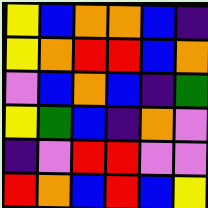[["yellow", "blue", "orange", "orange", "blue", "indigo"], ["yellow", "orange", "red", "red", "blue", "orange"], ["violet", "blue", "orange", "blue", "indigo", "green"], ["yellow", "green", "blue", "indigo", "orange", "violet"], ["indigo", "violet", "red", "red", "violet", "violet"], ["red", "orange", "blue", "red", "blue", "yellow"]]